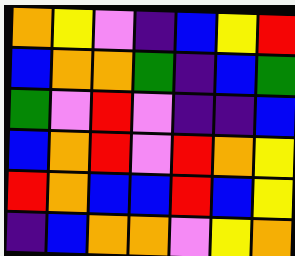[["orange", "yellow", "violet", "indigo", "blue", "yellow", "red"], ["blue", "orange", "orange", "green", "indigo", "blue", "green"], ["green", "violet", "red", "violet", "indigo", "indigo", "blue"], ["blue", "orange", "red", "violet", "red", "orange", "yellow"], ["red", "orange", "blue", "blue", "red", "blue", "yellow"], ["indigo", "blue", "orange", "orange", "violet", "yellow", "orange"]]